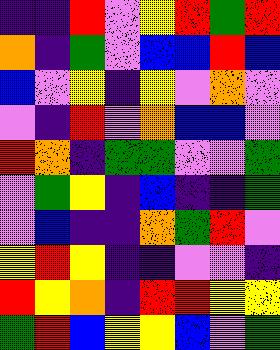[["indigo", "indigo", "red", "violet", "yellow", "red", "green", "red"], ["orange", "indigo", "green", "violet", "blue", "blue", "red", "blue"], ["blue", "violet", "yellow", "indigo", "yellow", "violet", "orange", "violet"], ["violet", "indigo", "red", "violet", "orange", "blue", "blue", "violet"], ["red", "orange", "indigo", "green", "green", "violet", "violet", "green"], ["violet", "green", "yellow", "indigo", "blue", "indigo", "indigo", "green"], ["violet", "blue", "indigo", "indigo", "orange", "green", "red", "violet"], ["yellow", "red", "yellow", "indigo", "indigo", "violet", "violet", "indigo"], ["red", "yellow", "orange", "indigo", "red", "red", "yellow", "yellow"], ["green", "red", "blue", "yellow", "yellow", "blue", "violet", "green"]]